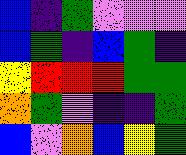[["blue", "indigo", "green", "violet", "violet", "violet"], ["blue", "green", "indigo", "blue", "green", "indigo"], ["yellow", "red", "red", "red", "green", "green"], ["orange", "green", "violet", "indigo", "indigo", "green"], ["blue", "violet", "orange", "blue", "yellow", "green"]]